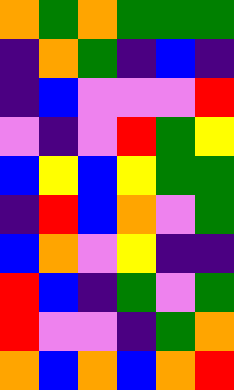[["orange", "green", "orange", "green", "green", "green"], ["indigo", "orange", "green", "indigo", "blue", "indigo"], ["indigo", "blue", "violet", "violet", "violet", "red"], ["violet", "indigo", "violet", "red", "green", "yellow"], ["blue", "yellow", "blue", "yellow", "green", "green"], ["indigo", "red", "blue", "orange", "violet", "green"], ["blue", "orange", "violet", "yellow", "indigo", "indigo"], ["red", "blue", "indigo", "green", "violet", "green"], ["red", "violet", "violet", "indigo", "green", "orange"], ["orange", "blue", "orange", "blue", "orange", "red"]]